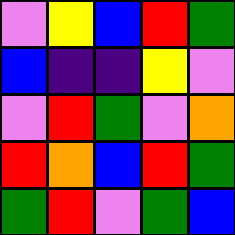[["violet", "yellow", "blue", "red", "green"], ["blue", "indigo", "indigo", "yellow", "violet"], ["violet", "red", "green", "violet", "orange"], ["red", "orange", "blue", "red", "green"], ["green", "red", "violet", "green", "blue"]]